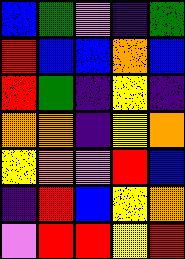[["blue", "green", "violet", "indigo", "green"], ["red", "blue", "blue", "orange", "blue"], ["red", "green", "indigo", "yellow", "indigo"], ["orange", "orange", "indigo", "yellow", "orange"], ["yellow", "orange", "violet", "red", "blue"], ["indigo", "red", "blue", "yellow", "orange"], ["violet", "red", "red", "yellow", "red"]]